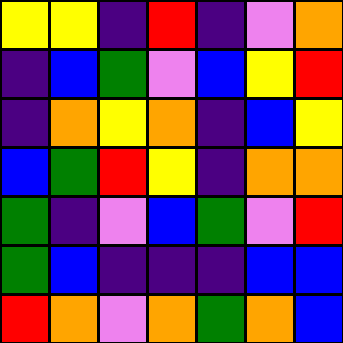[["yellow", "yellow", "indigo", "red", "indigo", "violet", "orange"], ["indigo", "blue", "green", "violet", "blue", "yellow", "red"], ["indigo", "orange", "yellow", "orange", "indigo", "blue", "yellow"], ["blue", "green", "red", "yellow", "indigo", "orange", "orange"], ["green", "indigo", "violet", "blue", "green", "violet", "red"], ["green", "blue", "indigo", "indigo", "indigo", "blue", "blue"], ["red", "orange", "violet", "orange", "green", "orange", "blue"]]